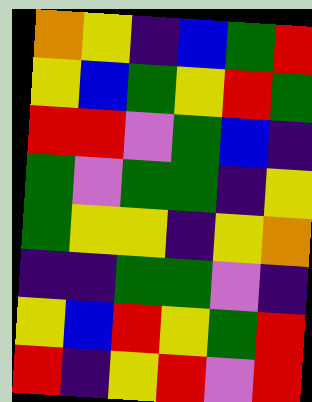[["orange", "yellow", "indigo", "blue", "green", "red"], ["yellow", "blue", "green", "yellow", "red", "green"], ["red", "red", "violet", "green", "blue", "indigo"], ["green", "violet", "green", "green", "indigo", "yellow"], ["green", "yellow", "yellow", "indigo", "yellow", "orange"], ["indigo", "indigo", "green", "green", "violet", "indigo"], ["yellow", "blue", "red", "yellow", "green", "red"], ["red", "indigo", "yellow", "red", "violet", "red"]]